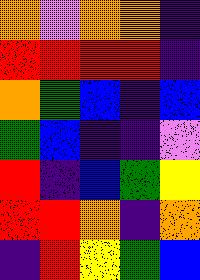[["orange", "violet", "orange", "orange", "indigo"], ["red", "red", "red", "red", "indigo"], ["orange", "green", "blue", "indigo", "blue"], ["green", "blue", "indigo", "indigo", "violet"], ["red", "indigo", "blue", "green", "yellow"], ["red", "red", "orange", "indigo", "orange"], ["indigo", "red", "yellow", "green", "blue"]]